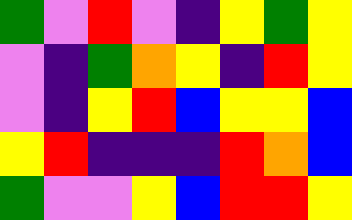[["green", "violet", "red", "violet", "indigo", "yellow", "green", "yellow"], ["violet", "indigo", "green", "orange", "yellow", "indigo", "red", "yellow"], ["violet", "indigo", "yellow", "red", "blue", "yellow", "yellow", "blue"], ["yellow", "red", "indigo", "indigo", "indigo", "red", "orange", "blue"], ["green", "violet", "violet", "yellow", "blue", "red", "red", "yellow"]]